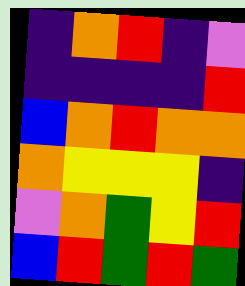[["indigo", "orange", "red", "indigo", "violet"], ["indigo", "indigo", "indigo", "indigo", "red"], ["blue", "orange", "red", "orange", "orange"], ["orange", "yellow", "yellow", "yellow", "indigo"], ["violet", "orange", "green", "yellow", "red"], ["blue", "red", "green", "red", "green"]]